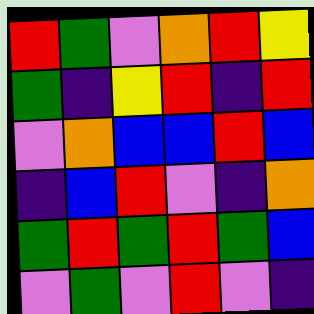[["red", "green", "violet", "orange", "red", "yellow"], ["green", "indigo", "yellow", "red", "indigo", "red"], ["violet", "orange", "blue", "blue", "red", "blue"], ["indigo", "blue", "red", "violet", "indigo", "orange"], ["green", "red", "green", "red", "green", "blue"], ["violet", "green", "violet", "red", "violet", "indigo"]]